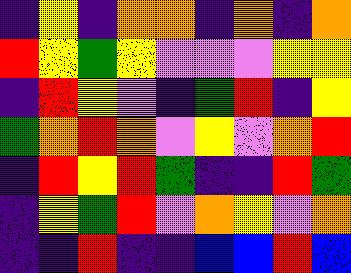[["indigo", "yellow", "indigo", "orange", "orange", "indigo", "orange", "indigo", "orange"], ["red", "yellow", "green", "yellow", "violet", "violet", "violet", "yellow", "yellow"], ["indigo", "red", "yellow", "violet", "indigo", "green", "red", "indigo", "yellow"], ["green", "orange", "red", "orange", "violet", "yellow", "violet", "orange", "red"], ["indigo", "red", "yellow", "red", "green", "indigo", "indigo", "red", "green"], ["indigo", "yellow", "green", "red", "violet", "orange", "yellow", "violet", "orange"], ["indigo", "indigo", "red", "indigo", "indigo", "blue", "blue", "red", "blue"]]